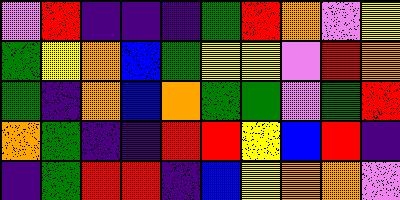[["violet", "red", "indigo", "indigo", "indigo", "green", "red", "orange", "violet", "yellow"], ["green", "yellow", "orange", "blue", "green", "yellow", "yellow", "violet", "red", "orange"], ["green", "indigo", "orange", "blue", "orange", "green", "green", "violet", "green", "red"], ["orange", "green", "indigo", "indigo", "red", "red", "yellow", "blue", "red", "indigo"], ["indigo", "green", "red", "red", "indigo", "blue", "yellow", "orange", "orange", "violet"]]